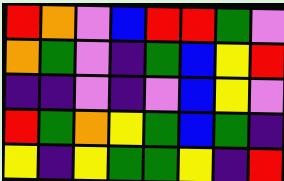[["red", "orange", "violet", "blue", "red", "red", "green", "violet"], ["orange", "green", "violet", "indigo", "green", "blue", "yellow", "red"], ["indigo", "indigo", "violet", "indigo", "violet", "blue", "yellow", "violet"], ["red", "green", "orange", "yellow", "green", "blue", "green", "indigo"], ["yellow", "indigo", "yellow", "green", "green", "yellow", "indigo", "red"]]